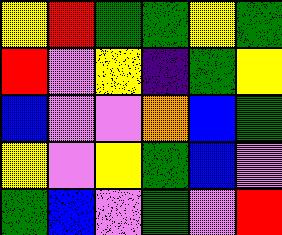[["yellow", "red", "green", "green", "yellow", "green"], ["red", "violet", "yellow", "indigo", "green", "yellow"], ["blue", "violet", "violet", "orange", "blue", "green"], ["yellow", "violet", "yellow", "green", "blue", "violet"], ["green", "blue", "violet", "green", "violet", "red"]]